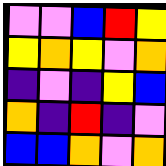[["violet", "violet", "blue", "red", "yellow"], ["yellow", "orange", "yellow", "violet", "orange"], ["indigo", "violet", "indigo", "yellow", "blue"], ["orange", "indigo", "red", "indigo", "violet"], ["blue", "blue", "orange", "violet", "orange"]]